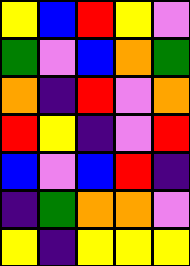[["yellow", "blue", "red", "yellow", "violet"], ["green", "violet", "blue", "orange", "green"], ["orange", "indigo", "red", "violet", "orange"], ["red", "yellow", "indigo", "violet", "red"], ["blue", "violet", "blue", "red", "indigo"], ["indigo", "green", "orange", "orange", "violet"], ["yellow", "indigo", "yellow", "yellow", "yellow"]]